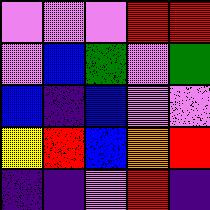[["violet", "violet", "violet", "red", "red"], ["violet", "blue", "green", "violet", "green"], ["blue", "indigo", "blue", "violet", "violet"], ["yellow", "red", "blue", "orange", "red"], ["indigo", "indigo", "violet", "red", "indigo"]]